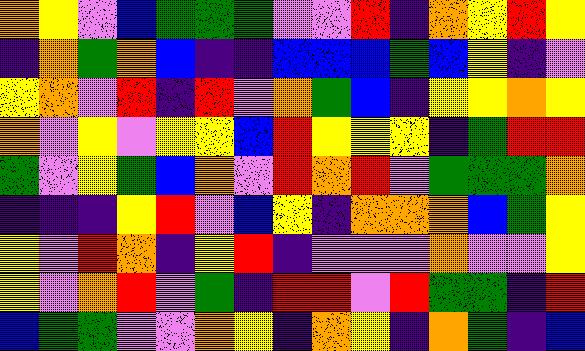[["orange", "yellow", "violet", "blue", "green", "green", "green", "violet", "violet", "red", "indigo", "orange", "yellow", "red", "yellow"], ["indigo", "orange", "green", "orange", "blue", "indigo", "indigo", "blue", "blue", "blue", "green", "blue", "yellow", "indigo", "violet"], ["yellow", "orange", "violet", "red", "indigo", "red", "violet", "orange", "green", "blue", "indigo", "yellow", "yellow", "orange", "yellow"], ["orange", "violet", "yellow", "violet", "yellow", "yellow", "blue", "red", "yellow", "yellow", "yellow", "indigo", "green", "red", "red"], ["green", "violet", "yellow", "green", "blue", "orange", "violet", "red", "orange", "red", "violet", "green", "green", "green", "orange"], ["indigo", "indigo", "indigo", "yellow", "red", "violet", "blue", "yellow", "indigo", "orange", "orange", "orange", "blue", "green", "yellow"], ["yellow", "violet", "red", "orange", "indigo", "yellow", "red", "indigo", "violet", "violet", "violet", "orange", "violet", "violet", "yellow"], ["yellow", "violet", "orange", "red", "violet", "green", "indigo", "red", "red", "violet", "red", "green", "green", "indigo", "red"], ["blue", "green", "green", "violet", "violet", "orange", "yellow", "indigo", "orange", "yellow", "indigo", "orange", "green", "indigo", "blue"]]